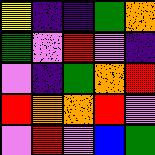[["yellow", "indigo", "indigo", "green", "orange"], ["green", "violet", "red", "violet", "indigo"], ["violet", "indigo", "green", "orange", "red"], ["red", "orange", "orange", "red", "violet"], ["violet", "red", "violet", "blue", "green"]]